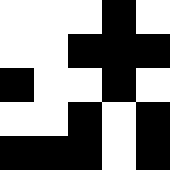[["white", "white", "white", "black", "white"], ["white", "white", "black", "black", "black"], ["black", "white", "white", "black", "white"], ["white", "white", "black", "white", "black"], ["black", "black", "black", "white", "black"]]